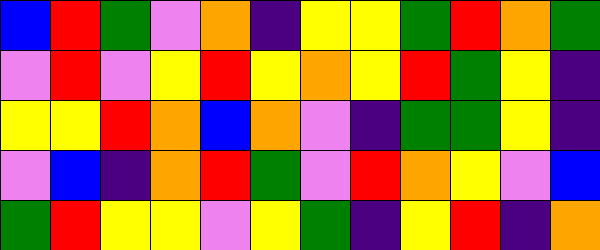[["blue", "red", "green", "violet", "orange", "indigo", "yellow", "yellow", "green", "red", "orange", "green"], ["violet", "red", "violet", "yellow", "red", "yellow", "orange", "yellow", "red", "green", "yellow", "indigo"], ["yellow", "yellow", "red", "orange", "blue", "orange", "violet", "indigo", "green", "green", "yellow", "indigo"], ["violet", "blue", "indigo", "orange", "red", "green", "violet", "red", "orange", "yellow", "violet", "blue"], ["green", "red", "yellow", "yellow", "violet", "yellow", "green", "indigo", "yellow", "red", "indigo", "orange"]]